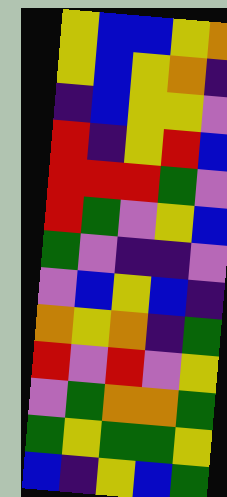[["yellow", "blue", "blue", "yellow", "orange"], ["yellow", "blue", "yellow", "orange", "indigo"], ["indigo", "blue", "yellow", "yellow", "violet"], ["red", "indigo", "yellow", "red", "blue"], ["red", "red", "red", "green", "violet"], ["red", "green", "violet", "yellow", "blue"], ["green", "violet", "indigo", "indigo", "violet"], ["violet", "blue", "yellow", "blue", "indigo"], ["orange", "yellow", "orange", "indigo", "green"], ["red", "violet", "red", "violet", "yellow"], ["violet", "green", "orange", "orange", "green"], ["green", "yellow", "green", "green", "yellow"], ["blue", "indigo", "yellow", "blue", "green"]]